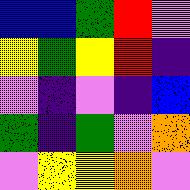[["blue", "blue", "green", "red", "violet"], ["yellow", "green", "yellow", "red", "indigo"], ["violet", "indigo", "violet", "indigo", "blue"], ["green", "indigo", "green", "violet", "orange"], ["violet", "yellow", "yellow", "orange", "violet"]]